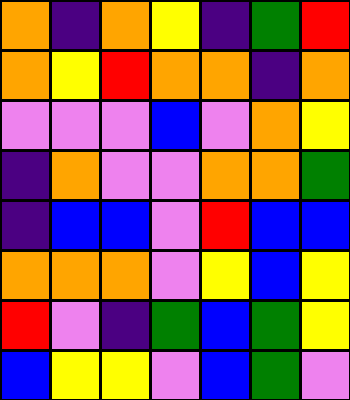[["orange", "indigo", "orange", "yellow", "indigo", "green", "red"], ["orange", "yellow", "red", "orange", "orange", "indigo", "orange"], ["violet", "violet", "violet", "blue", "violet", "orange", "yellow"], ["indigo", "orange", "violet", "violet", "orange", "orange", "green"], ["indigo", "blue", "blue", "violet", "red", "blue", "blue"], ["orange", "orange", "orange", "violet", "yellow", "blue", "yellow"], ["red", "violet", "indigo", "green", "blue", "green", "yellow"], ["blue", "yellow", "yellow", "violet", "blue", "green", "violet"]]